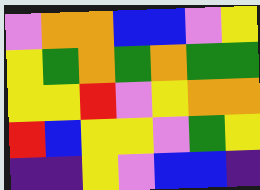[["violet", "orange", "orange", "blue", "blue", "violet", "yellow"], ["yellow", "green", "orange", "green", "orange", "green", "green"], ["yellow", "yellow", "red", "violet", "yellow", "orange", "orange"], ["red", "blue", "yellow", "yellow", "violet", "green", "yellow"], ["indigo", "indigo", "yellow", "violet", "blue", "blue", "indigo"]]